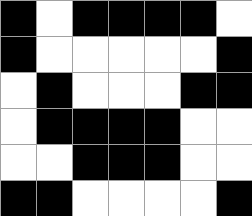[["black", "white", "black", "black", "black", "black", "white"], ["black", "white", "white", "white", "white", "white", "black"], ["white", "black", "white", "white", "white", "black", "black"], ["white", "black", "black", "black", "black", "white", "white"], ["white", "white", "black", "black", "black", "white", "white"], ["black", "black", "white", "white", "white", "white", "black"]]